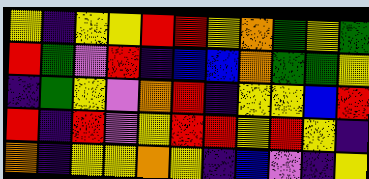[["yellow", "indigo", "yellow", "yellow", "red", "red", "yellow", "orange", "green", "yellow", "green"], ["red", "green", "violet", "red", "indigo", "blue", "blue", "orange", "green", "green", "yellow"], ["indigo", "green", "yellow", "violet", "orange", "red", "indigo", "yellow", "yellow", "blue", "red"], ["red", "indigo", "red", "violet", "yellow", "red", "red", "yellow", "red", "yellow", "indigo"], ["orange", "indigo", "yellow", "yellow", "orange", "yellow", "indigo", "blue", "violet", "indigo", "yellow"]]